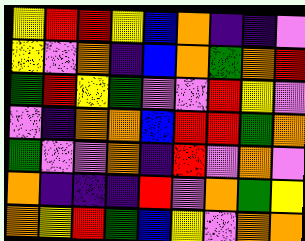[["yellow", "red", "red", "yellow", "blue", "orange", "indigo", "indigo", "violet"], ["yellow", "violet", "orange", "indigo", "blue", "orange", "green", "orange", "red"], ["green", "red", "yellow", "green", "violet", "violet", "red", "yellow", "violet"], ["violet", "indigo", "orange", "orange", "blue", "red", "red", "green", "orange"], ["green", "violet", "violet", "orange", "indigo", "red", "violet", "orange", "violet"], ["orange", "indigo", "indigo", "indigo", "red", "violet", "orange", "green", "yellow"], ["orange", "yellow", "red", "green", "blue", "yellow", "violet", "orange", "orange"]]